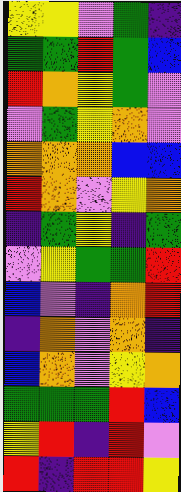[["yellow", "yellow", "violet", "green", "indigo"], ["green", "green", "red", "green", "blue"], ["red", "orange", "yellow", "green", "violet"], ["violet", "green", "yellow", "orange", "violet"], ["orange", "orange", "orange", "blue", "blue"], ["red", "orange", "violet", "yellow", "orange"], ["indigo", "green", "yellow", "indigo", "green"], ["violet", "yellow", "green", "green", "red"], ["blue", "violet", "indigo", "orange", "red"], ["indigo", "orange", "violet", "orange", "indigo"], ["blue", "orange", "violet", "yellow", "orange"], ["green", "green", "green", "red", "blue"], ["yellow", "red", "indigo", "red", "violet"], ["red", "indigo", "red", "red", "yellow"]]